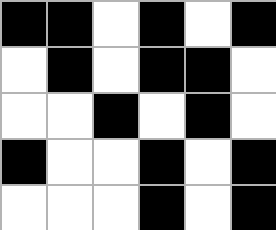[["black", "black", "white", "black", "white", "black"], ["white", "black", "white", "black", "black", "white"], ["white", "white", "black", "white", "black", "white"], ["black", "white", "white", "black", "white", "black"], ["white", "white", "white", "black", "white", "black"]]